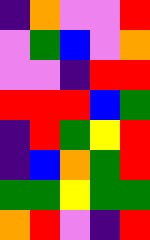[["indigo", "orange", "violet", "violet", "red"], ["violet", "green", "blue", "violet", "orange"], ["violet", "violet", "indigo", "red", "red"], ["red", "red", "red", "blue", "green"], ["indigo", "red", "green", "yellow", "red"], ["indigo", "blue", "orange", "green", "red"], ["green", "green", "yellow", "green", "green"], ["orange", "red", "violet", "indigo", "red"]]